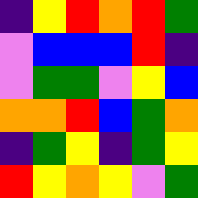[["indigo", "yellow", "red", "orange", "red", "green"], ["violet", "blue", "blue", "blue", "red", "indigo"], ["violet", "green", "green", "violet", "yellow", "blue"], ["orange", "orange", "red", "blue", "green", "orange"], ["indigo", "green", "yellow", "indigo", "green", "yellow"], ["red", "yellow", "orange", "yellow", "violet", "green"]]